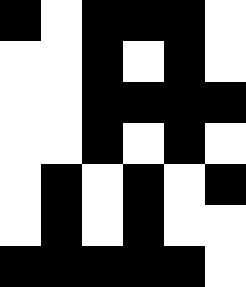[["black", "white", "black", "black", "black", "white"], ["white", "white", "black", "white", "black", "white"], ["white", "white", "black", "black", "black", "black"], ["white", "white", "black", "white", "black", "white"], ["white", "black", "white", "black", "white", "black"], ["white", "black", "white", "black", "white", "white"], ["black", "black", "black", "black", "black", "white"]]